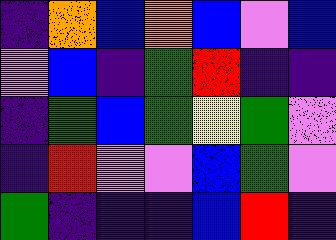[["indigo", "orange", "blue", "orange", "blue", "violet", "blue"], ["violet", "blue", "indigo", "green", "red", "indigo", "indigo"], ["indigo", "green", "blue", "green", "yellow", "green", "violet"], ["indigo", "red", "violet", "violet", "blue", "green", "violet"], ["green", "indigo", "indigo", "indigo", "blue", "red", "indigo"]]